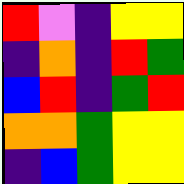[["red", "violet", "indigo", "yellow", "yellow"], ["indigo", "orange", "indigo", "red", "green"], ["blue", "red", "indigo", "green", "red"], ["orange", "orange", "green", "yellow", "yellow"], ["indigo", "blue", "green", "yellow", "yellow"]]